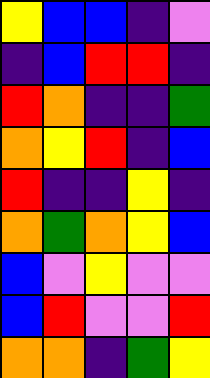[["yellow", "blue", "blue", "indigo", "violet"], ["indigo", "blue", "red", "red", "indigo"], ["red", "orange", "indigo", "indigo", "green"], ["orange", "yellow", "red", "indigo", "blue"], ["red", "indigo", "indigo", "yellow", "indigo"], ["orange", "green", "orange", "yellow", "blue"], ["blue", "violet", "yellow", "violet", "violet"], ["blue", "red", "violet", "violet", "red"], ["orange", "orange", "indigo", "green", "yellow"]]